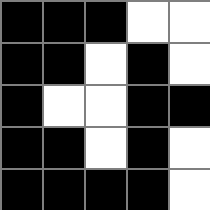[["black", "black", "black", "white", "white"], ["black", "black", "white", "black", "white"], ["black", "white", "white", "black", "black"], ["black", "black", "white", "black", "white"], ["black", "black", "black", "black", "white"]]